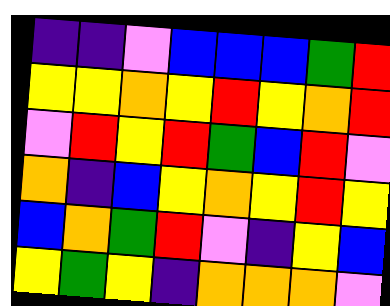[["indigo", "indigo", "violet", "blue", "blue", "blue", "green", "red"], ["yellow", "yellow", "orange", "yellow", "red", "yellow", "orange", "red"], ["violet", "red", "yellow", "red", "green", "blue", "red", "violet"], ["orange", "indigo", "blue", "yellow", "orange", "yellow", "red", "yellow"], ["blue", "orange", "green", "red", "violet", "indigo", "yellow", "blue"], ["yellow", "green", "yellow", "indigo", "orange", "orange", "orange", "violet"]]